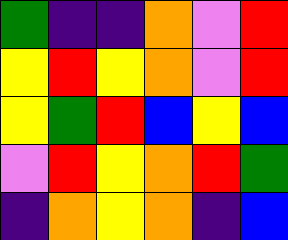[["green", "indigo", "indigo", "orange", "violet", "red"], ["yellow", "red", "yellow", "orange", "violet", "red"], ["yellow", "green", "red", "blue", "yellow", "blue"], ["violet", "red", "yellow", "orange", "red", "green"], ["indigo", "orange", "yellow", "orange", "indigo", "blue"]]